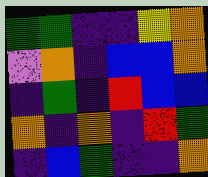[["green", "green", "indigo", "indigo", "yellow", "orange"], ["violet", "orange", "indigo", "blue", "blue", "orange"], ["indigo", "green", "indigo", "red", "blue", "blue"], ["orange", "indigo", "orange", "indigo", "red", "green"], ["indigo", "blue", "green", "indigo", "indigo", "orange"]]